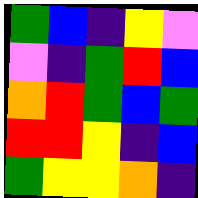[["green", "blue", "indigo", "yellow", "violet"], ["violet", "indigo", "green", "red", "blue"], ["orange", "red", "green", "blue", "green"], ["red", "red", "yellow", "indigo", "blue"], ["green", "yellow", "yellow", "orange", "indigo"]]